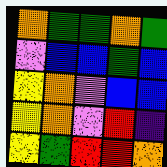[["orange", "green", "green", "orange", "green"], ["violet", "blue", "blue", "green", "blue"], ["yellow", "orange", "violet", "blue", "blue"], ["yellow", "orange", "violet", "red", "indigo"], ["yellow", "green", "red", "red", "orange"]]